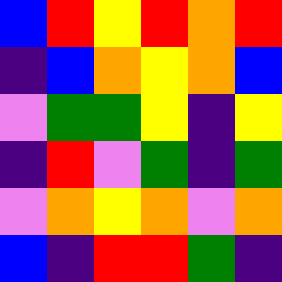[["blue", "red", "yellow", "red", "orange", "red"], ["indigo", "blue", "orange", "yellow", "orange", "blue"], ["violet", "green", "green", "yellow", "indigo", "yellow"], ["indigo", "red", "violet", "green", "indigo", "green"], ["violet", "orange", "yellow", "orange", "violet", "orange"], ["blue", "indigo", "red", "red", "green", "indigo"]]